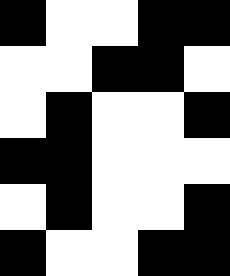[["black", "white", "white", "black", "black"], ["white", "white", "black", "black", "white"], ["white", "black", "white", "white", "black"], ["black", "black", "white", "white", "white"], ["white", "black", "white", "white", "black"], ["black", "white", "white", "black", "black"]]